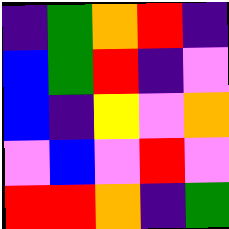[["indigo", "green", "orange", "red", "indigo"], ["blue", "green", "red", "indigo", "violet"], ["blue", "indigo", "yellow", "violet", "orange"], ["violet", "blue", "violet", "red", "violet"], ["red", "red", "orange", "indigo", "green"]]